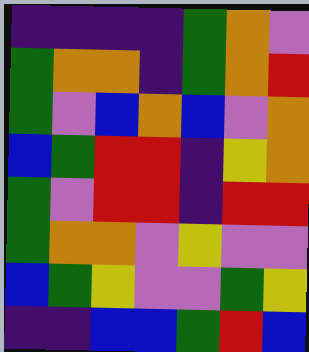[["indigo", "indigo", "indigo", "indigo", "green", "orange", "violet"], ["green", "orange", "orange", "indigo", "green", "orange", "red"], ["green", "violet", "blue", "orange", "blue", "violet", "orange"], ["blue", "green", "red", "red", "indigo", "yellow", "orange"], ["green", "violet", "red", "red", "indigo", "red", "red"], ["green", "orange", "orange", "violet", "yellow", "violet", "violet"], ["blue", "green", "yellow", "violet", "violet", "green", "yellow"], ["indigo", "indigo", "blue", "blue", "green", "red", "blue"]]